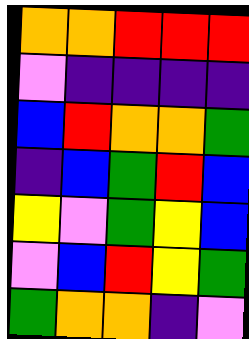[["orange", "orange", "red", "red", "red"], ["violet", "indigo", "indigo", "indigo", "indigo"], ["blue", "red", "orange", "orange", "green"], ["indigo", "blue", "green", "red", "blue"], ["yellow", "violet", "green", "yellow", "blue"], ["violet", "blue", "red", "yellow", "green"], ["green", "orange", "orange", "indigo", "violet"]]